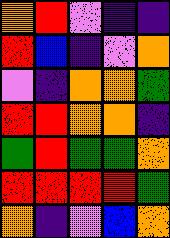[["orange", "red", "violet", "indigo", "indigo"], ["red", "blue", "indigo", "violet", "orange"], ["violet", "indigo", "orange", "orange", "green"], ["red", "red", "orange", "orange", "indigo"], ["green", "red", "green", "green", "orange"], ["red", "red", "red", "red", "green"], ["orange", "indigo", "violet", "blue", "orange"]]